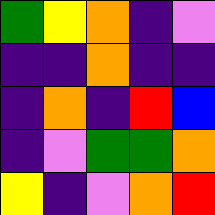[["green", "yellow", "orange", "indigo", "violet"], ["indigo", "indigo", "orange", "indigo", "indigo"], ["indigo", "orange", "indigo", "red", "blue"], ["indigo", "violet", "green", "green", "orange"], ["yellow", "indigo", "violet", "orange", "red"]]